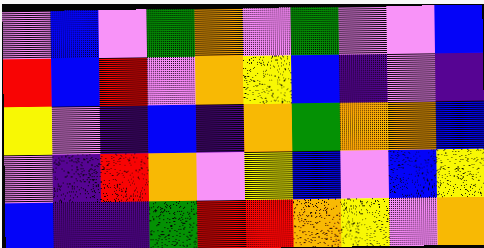[["violet", "blue", "violet", "green", "orange", "violet", "green", "violet", "violet", "blue"], ["red", "blue", "red", "violet", "orange", "yellow", "blue", "indigo", "violet", "indigo"], ["yellow", "violet", "indigo", "blue", "indigo", "orange", "green", "orange", "orange", "blue"], ["violet", "indigo", "red", "orange", "violet", "yellow", "blue", "violet", "blue", "yellow"], ["blue", "indigo", "indigo", "green", "red", "red", "orange", "yellow", "violet", "orange"]]